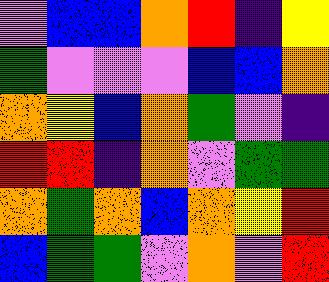[["violet", "blue", "blue", "orange", "red", "indigo", "yellow"], ["green", "violet", "violet", "violet", "blue", "blue", "orange"], ["orange", "yellow", "blue", "orange", "green", "violet", "indigo"], ["red", "red", "indigo", "orange", "violet", "green", "green"], ["orange", "green", "orange", "blue", "orange", "yellow", "red"], ["blue", "green", "green", "violet", "orange", "violet", "red"]]